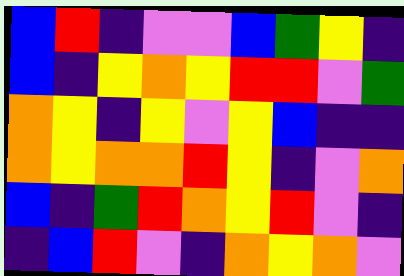[["blue", "red", "indigo", "violet", "violet", "blue", "green", "yellow", "indigo"], ["blue", "indigo", "yellow", "orange", "yellow", "red", "red", "violet", "green"], ["orange", "yellow", "indigo", "yellow", "violet", "yellow", "blue", "indigo", "indigo"], ["orange", "yellow", "orange", "orange", "red", "yellow", "indigo", "violet", "orange"], ["blue", "indigo", "green", "red", "orange", "yellow", "red", "violet", "indigo"], ["indigo", "blue", "red", "violet", "indigo", "orange", "yellow", "orange", "violet"]]